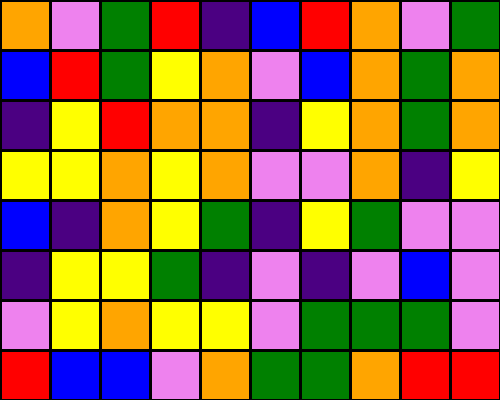[["orange", "violet", "green", "red", "indigo", "blue", "red", "orange", "violet", "green"], ["blue", "red", "green", "yellow", "orange", "violet", "blue", "orange", "green", "orange"], ["indigo", "yellow", "red", "orange", "orange", "indigo", "yellow", "orange", "green", "orange"], ["yellow", "yellow", "orange", "yellow", "orange", "violet", "violet", "orange", "indigo", "yellow"], ["blue", "indigo", "orange", "yellow", "green", "indigo", "yellow", "green", "violet", "violet"], ["indigo", "yellow", "yellow", "green", "indigo", "violet", "indigo", "violet", "blue", "violet"], ["violet", "yellow", "orange", "yellow", "yellow", "violet", "green", "green", "green", "violet"], ["red", "blue", "blue", "violet", "orange", "green", "green", "orange", "red", "red"]]